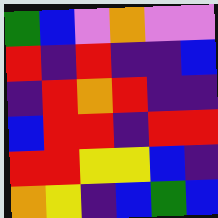[["green", "blue", "violet", "orange", "violet", "violet"], ["red", "indigo", "red", "indigo", "indigo", "blue"], ["indigo", "red", "orange", "red", "indigo", "indigo"], ["blue", "red", "red", "indigo", "red", "red"], ["red", "red", "yellow", "yellow", "blue", "indigo"], ["orange", "yellow", "indigo", "blue", "green", "blue"]]